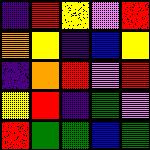[["indigo", "red", "yellow", "violet", "red"], ["orange", "yellow", "indigo", "blue", "yellow"], ["indigo", "orange", "red", "violet", "red"], ["yellow", "red", "indigo", "green", "violet"], ["red", "green", "green", "blue", "green"]]